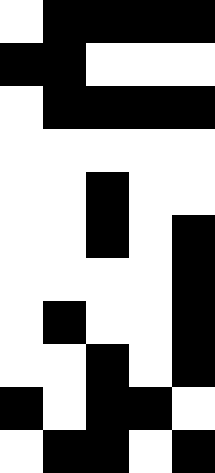[["white", "black", "black", "black", "black"], ["black", "black", "white", "white", "white"], ["white", "black", "black", "black", "black"], ["white", "white", "white", "white", "white"], ["white", "white", "black", "white", "white"], ["white", "white", "black", "white", "black"], ["white", "white", "white", "white", "black"], ["white", "black", "white", "white", "black"], ["white", "white", "black", "white", "black"], ["black", "white", "black", "black", "white"], ["white", "black", "black", "white", "black"]]